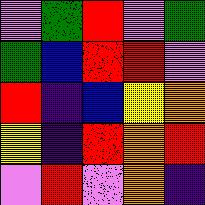[["violet", "green", "red", "violet", "green"], ["green", "blue", "red", "red", "violet"], ["red", "indigo", "blue", "yellow", "orange"], ["yellow", "indigo", "red", "orange", "red"], ["violet", "red", "violet", "orange", "indigo"]]